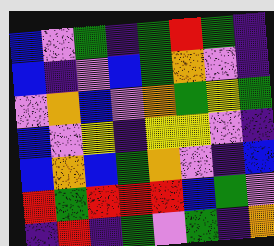[["blue", "violet", "green", "indigo", "green", "red", "green", "indigo"], ["blue", "indigo", "violet", "blue", "green", "orange", "violet", "indigo"], ["violet", "orange", "blue", "violet", "orange", "green", "yellow", "green"], ["blue", "violet", "yellow", "indigo", "yellow", "yellow", "violet", "indigo"], ["blue", "orange", "blue", "green", "orange", "violet", "indigo", "blue"], ["red", "green", "red", "red", "red", "blue", "green", "violet"], ["indigo", "red", "indigo", "green", "violet", "green", "indigo", "orange"]]